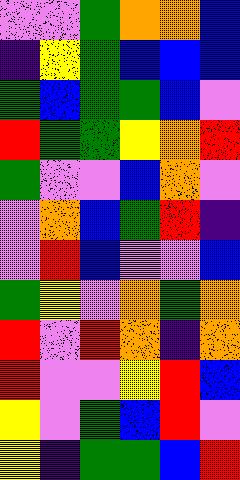[["violet", "violet", "green", "orange", "orange", "blue"], ["indigo", "yellow", "green", "blue", "blue", "blue"], ["green", "blue", "green", "green", "blue", "violet"], ["red", "green", "green", "yellow", "orange", "red"], ["green", "violet", "violet", "blue", "orange", "violet"], ["violet", "orange", "blue", "green", "red", "indigo"], ["violet", "red", "blue", "violet", "violet", "blue"], ["green", "yellow", "violet", "orange", "green", "orange"], ["red", "violet", "red", "orange", "indigo", "orange"], ["red", "violet", "violet", "yellow", "red", "blue"], ["yellow", "violet", "green", "blue", "red", "violet"], ["yellow", "indigo", "green", "green", "blue", "red"]]